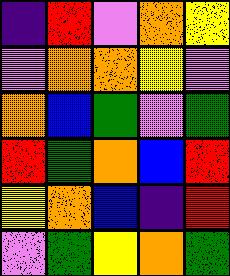[["indigo", "red", "violet", "orange", "yellow"], ["violet", "orange", "orange", "yellow", "violet"], ["orange", "blue", "green", "violet", "green"], ["red", "green", "orange", "blue", "red"], ["yellow", "orange", "blue", "indigo", "red"], ["violet", "green", "yellow", "orange", "green"]]